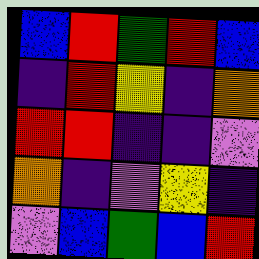[["blue", "red", "green", "red", "blue"], ["indigo", "red", "yellow", "indigo", "orange"], ["red", "red", "indigo", "indigo", "violet"], ["orange", "indigo", "violet", "yellow", "indigo"], ["violet", "blue", "green", "blue", "red"]]